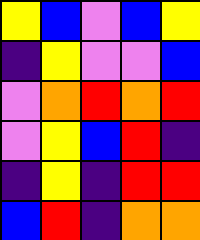[["yellow", "blue", "violet", "blue", "yellow"], ["indigo", "yellow", "violet", "violet", "blue"], ["violet", "orange", "red", "orange", "red"], ["violet", "yellow", "blue", "red", "indigo"], ["indigo", "yellow", "indigo", "red", "red"], ["blue", "red", "indigo", "orange", "orange"]]